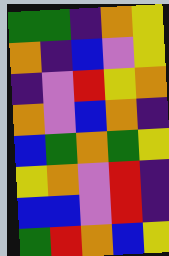[["green", "green", "indigo", "orange", "yellow"], ["orange", "indigo", "blue", "violet", "yellow"], ["indigo", "violet", "red", "yellow", "orange"], ["orange", "violet", "blue", "orange", "indigo"], ["blue", "green", "orange", "green", "yellow"], ["yellow", "orange", "violet", "red", "indigo"], ["blue", "blue", "violet", "red", "indigo"], ["green", "red", "orange", "blue", "yellow"]]